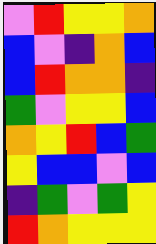[["violet", "red", "yellow", "yellow", "orange"], ["blue", "violet", "indigo", "orange", "blue"], ["blue", "red", "orange", "orange", "indigo"], ["green", "violet", "yellow", "yellow", "blue"], ["orange", "yellow", "red", "blue", "green"], ["yellow", "blue", "blue", "violet", "blue"], ["indigo", "green", "violet", "green", "yellow"], ["red", "orange", "yellow", "yellow", "yellow"]]